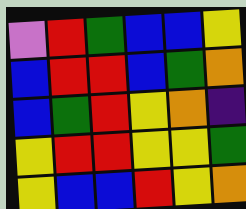[["violet", "red", "green", "blue", "blue", "yellow"], ["blue", "red", "red", "blue", "green", "orange"], ["blue", "green", "red", "yellow", "orange", "indigo"], ["yellow", "red", "red", "yellow", "yellow", "green"], ["yellow", "blue", "blue", "red", "yellow", "orange"]]